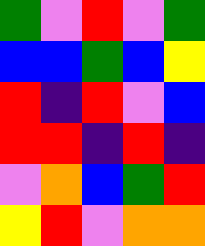[["green", "violet", "red", "violet", "green"], ["blue", "blue", "green", "blue", "yellow"], ["red", "indigo", "red", "violet", "blue"], ["red", "red", "indigo", "red", "indigo"], ["violet", "orange", "blue", "green", "red"], ["yellow", "red", "violet", "orange", "orange"]]